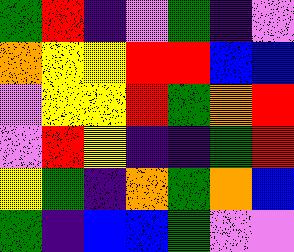[["green", "red", "indigo", "violet", "green", "indigo", "violet"], ["orange", "yellow", "yellow", "red", "red", "blue", "blue"], ["violet", "yellow", "yellow", "red", "green", "orange", "red"], ["violet", "red", "yellow", "indigo", "indigo", "green", "red"], ["yellow", "green", "indigo", "orange", "green", "orange", "blue"], ["green", "indigo", "blue", "blue", "green", "violet", "violet"]]